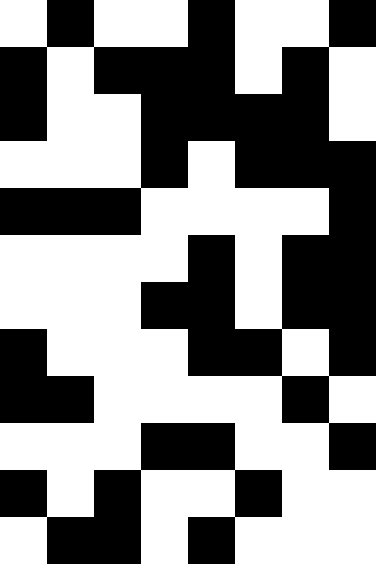[["white", "black", "white", "white", "black", "white", "white", "black"], ["black", "white", "black", "black", "black", "white", "black", "white"], ["black", "white", "white", "black", "black", "black", "black", "white"], ["white", "white", "white", "black", "white", "black", "black", "black"], ["black", "black", "black", "white", "white", "white", "white", "black"], ["white", "white", "white", "white", "black", "white", "black", "black"], ["white", "white", "white", "black", "black", "white", "black", "black"], ["black", "white", "white", "white", "black", "black", "white", "black"], ["black", "black", "white", "white", "white", "white", "black", "white"], ["white", "white", "white", "black", "black", "white", "white", "black"], ["black", "white", "black", "white", "white", "black", "white", "white"], ["white", "black", "black", "white", "black", "white", "white", "white"]]